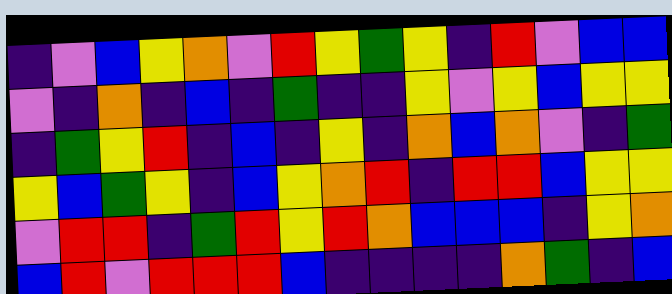[["indigo", "violet", "blue", "yellow", "orange", "violet", "red", "yellow", "green", "yellow", "indigo", "red", "violet", "blue", "blue"], ["violet", "indigo", "orange", "indigo", "blue", "indigo", "green", "indigo", "indigo", "yellow", "violet", "yellow", "blue", "yellow", "yellow"], ["indigo", "green", "yellow", "red", "indigo", "blue", "indigo", "yellow", "indigo", "orange", "blue", "orange", "violet", "indigo", "green"], ["yellow", "blue", "green", "yellow", "indigo", "blue", "yellow", "orange", "red", "indigo", "red", "red", "blue", "yellow", "yellow"], ["violet", "red", "red", "indigo", "green", "red", "yellow", "red", "orange", "blue", "blue", "blue", "indigo", "yellow", "orange"], ["blue", "red", "violet", "red", "red", "red", "blue", "indigo", "indigo", "indigo", "indigo", "orange", "green", "indigo", "blue"]]